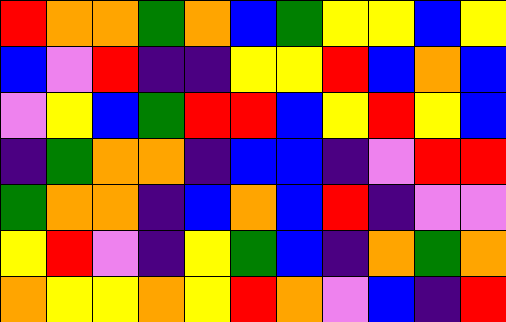[["red", "orange", "orange", "green", "orange", "blue", "green", "yellow", "yellow", "blue", "yellow"], ["blue", "violet", "red", "indigo", "indigo", "yellow", "yellow", "red", "blue", "orange", "blue"], ["violet", "yellow", "blue", "green", "red", "red", "blue", "yellow", "red", "yellow", "blue"], ["indigo", "green", "orange", "orange", "indigo", "blue", "blue", "indigo", "violet", "red", "red"], ["green", "orange", "orange", "indigo", "blue", "orange", "blue", "red", "indigo", "violet", "violet"], ["yellow", "red", "violet", "indigo", "yellow", "green", "blue", "indigo", "orange", "green", "orange"], ["orange", "yellow", "yellow", "orange", "yellow", "red", "orange", "violet", "blue", "indigo", "red"]]